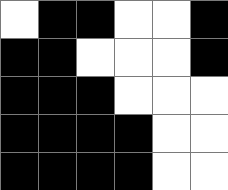[["white", "black", "black", "white", "white", "black"], ["black", "black", "white", "white", "white", "black"], ["black", "black", "black", "white", "white", "white"], ["black", "black", "black", "black", "white", "white"], ["black", "black", "black", "black", "white", "white"]]